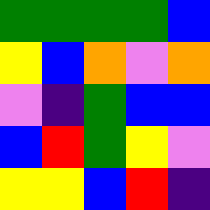[["green", "green", "green", "green", "blue"], ["yellow", "blue", "orange", "violet", "orange"], ["violet", "indigo", "green", "blue", "blue"], ["blue", "red", "green", "yellow", "violet"], ["yellow", "yellow", "blue", "red", "indigo"]]